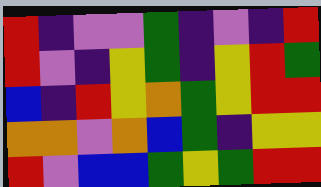[["red", "indigo", "violet", "violet", "green", "indigo", "violet", "indigo", "red"], ["red", "violet", "indigo", "yellow", "green", "indigo", "yellow", "red", "green"], ["blue", "indigo", "red", "yellow", "orange", "green", "yellow", "red", "red"], ["orange", "orange", "violet", "orange", "blue", "green", "indigo", "yellow", "yellow"], ["red", "violet", "blue", "blue", "green", "yellow", "green", "red", "red"]]